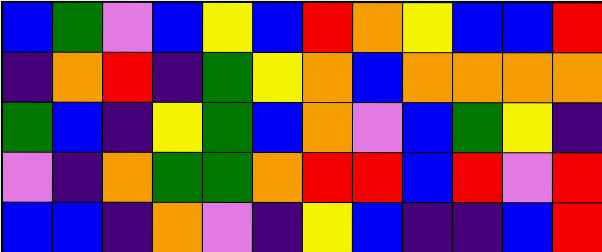[["blue", "green", "violet", "blue", "yellow", "blue", "red", "orange", "yellow", "blue", "blue", "red"], ["indigo", "orange", "red", "indigo", "green", "yellow", "orange", "blue", "orange", "orange", "orange", "orange"], ["green", "blue", "indigo", "yellow", "green", "blue", "orange", "violet", "blue", "green", "yellow", "indigo"], ["violet", "indigo", "orange", "green", "green", "orange", "red", "red", "blue", "red", "violet", "red"], ["blue", "blue", "indigo", "orange", "violet", "indigo", "yellow", "blue", "indigo", "indigo", "blue", "red"]]